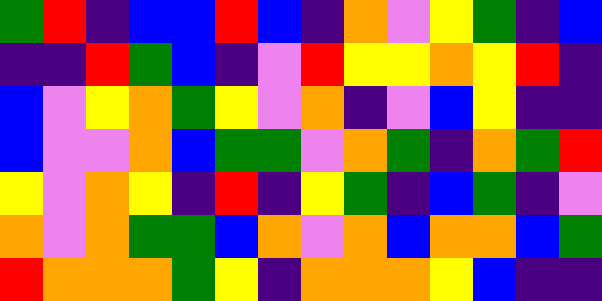[["green", "red", "indigo", "blue", "blue", "red", "blue", "indigo", "orange", "violet", "yellow", "green", "indigo", "blue"], ["indigo", "indigo", "red", "green", "blue", "indigo", "violet", "red", "yellow", "yellow", "orange", "yellow", "red", "indigo"], ["blue", "violet", "yellow", "orange", "green", "yellow", "violet", "orange", "indigo", "violet", "blue", "yellow", "indigo", "indigo"], ["blue", "violet", "violet", "orange", "blue", "green", "green", "violet", "orange", "green", "indigo", "orange", "green", "red"], ["yellow", "violet", "orange", "yellow", "indigo", "red", "indigo", "yellow", "green", "indigo", "blue", "green", "indigo", "violet"], ["orange", "violet", "orange", "green", "green", "blue", "orange", "violet", "orange", "blue", "orange", "orange", "blue", "green"], ["red", "orange", "orange", "orange", "green", "yellow", "indigo", "orange", "orange", "orange", "yellow", "blue", "indigo", "indigo"]]